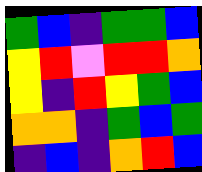[["green", "blue", "indigo", "green", "green", "blue"], ["yellow", "red", "violet", "red", "red", "orange"], ["yellow", "indigo", "red", "yellow", "green", "blue"], ["orange", "orange", "indigo", "green", "blue", "green"], ["indigo", "blue", "indigo", "orange", "red", "blue"]]